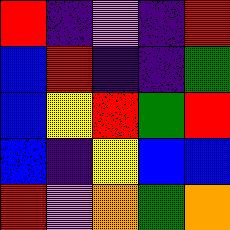[["red", "indigo", "violet", "indigo", "red"], ["blue", "red", "indigo", "indigo", "green"], ["blue", "yellow", "red", "green", "red"], ["blue", "indigo", "yellow", "blue", "blue"], ["red", "violet", "orange", "green", "orange"]]